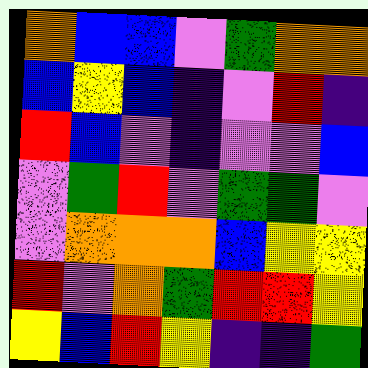[["orange", "blue", "blue", "violet", "green", "orange", "orange"], ["blue", "yellow", "blue", "indigo", "violet", "red", "indigo"], ["red", "blue", "violet", "indigo", "violet", "violet", "blue"], ["violet", "green", "red", "violet", "green", "green", "violet"], ["violet", "orange", "orange", "orange", "blue", "yellow", "yellow"], ["red", "violet", "orange", "green", "red", "red", "yellow"], ["yellow", "blue", "red", "yellow", "indigo", "indigo", "green"]]